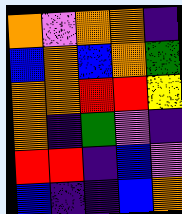[["orange", "violet", "orange", "orange", "indigo"], ["blue", "orange", "blue", "orange", "green"], ["orange", "orange", "red", "red", "yellow"], ["orange", "indigo", "green", "violet", "indigo"], ["red", "red", "indigo", "blue", "violet"], ["blue", "indigo", "indigo", "blue", "orange"]]